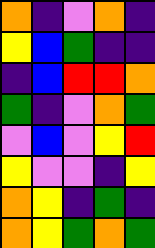[["orange", "indigo", "violet", "orange", "indigo"], ["yellow", "blue", "green", "indigo", "indigo"], ["indigo", "blue", "red", "red", "orange"], ["green", "indigo", "violet", "orange", "green"], ["violet", "blue", "violet", "yellow", "red"], ["yellow", "violet", "violet", "indigo", "yellow"], ["orange", "yellow", "indigo", "green", "indigo"], ["orange", "yellow", "green", "orange", "green"]]